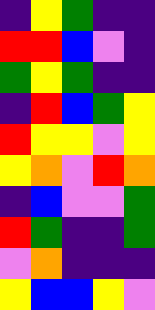[["indigo", "yellow", "green", "indigo", "indigo"], ["red", "red", "blue", "violet", "indigo"], ["green", "yellow", "green", "indigo", "indigo"], ["indigo", "red", "blue", "green", "yellow"], ["red", "yellow", "yellow", "violet", "yellow"], ["yellow", "orange", "violet", "red", "orange"], ["indigo", "blue", "violet", "violet", "green"], ["red", "green", "indigo", "indigo", "green"], ["violet", "orange", "indigo", "indigo", "indigo"], ["yellow", "blue", "blue", "yellow", "violet"]]